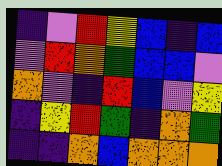[["indigo", "violet", "red", "yellow", "blue", "indigo", "blue"], ["violet", "red", "orange", "green", "blue", "blue", "violet"], ["orange", "violet", "indigo", "red", "blue", "violet", "yellow"], ["indigo", "yellow", "red", "green", "indigo", "orange", "green"], ["indigo", "indigo", "orange", "blue", "orange", "orange", "orange"]]